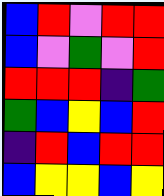[["blue", "red", "violet", "red", "red"], ["blue", "violet", "green", "violet", "red"], ["red", "red", "red", "indigo", "green"], ["green", "blue", "yellow", "blue", "red"], ["indigo", "red", "blue", "red", "red"], ["blue", "yellow", "yellow", "blue", "yellow"]]